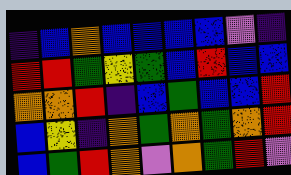[["indigo", "blue", "orange", "blue", "blue", "blue", "blue", "violet", "indigo"], ["red", "red", "green", "yellow", "green", "blue", "red", "blue", "blue"], ["orange", "orange", "red", "indigo", "blue", "green", "blue", "blue", "red"], ["blue", "yellow", "indigo", "orange", "green", "orange", "green", "orange", "red"], ["blue", "green", "red", "orange", "violet", "orange", "green", "red", "violet"]]